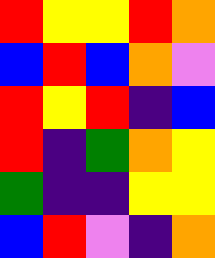[["red", "yellow", "yellow", "red", "orange"], ["blue", "red", "blue", "orange", "violet"], ["red", "yellow", "red", "indigo", "blue"], ["red", "indigo", "green", "orange", "yellow"], ["green", "indigo", "indigo", "yellow", "yellow"], ["blue", "red", "violet", "indigo", "orange"]]